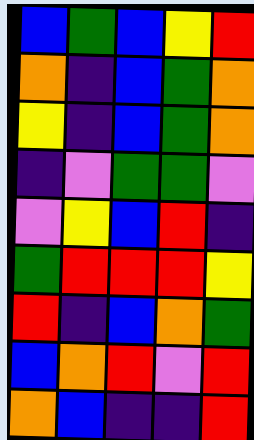[["blue", "green", "blue", "yellow", "red"], ["orange", "indigo", "blue", "green", "orange"], ["yellow", "indigo", "blue", "green", "orange"], ["indigo", "violet", "green", "green", "violet"], ["violet", "yellow", "blue", "red", "indigo"], ["green", "red", "red", "red", "yellow"], ["red", "indigo", "blue", "orange", "green"], ["blue", "orange", "red", "violet", "red"], ["orange", "blue", "indigo", "indigo", "red"]]